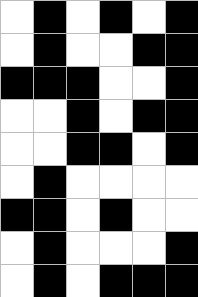[["white", "black", "white", "black", "white", "black"], ["white", "black", "white", "white", "black", "black"], ["black", "black", "black", "white", "white", "black"], ["white", "white", "black", "white", "black", "black"], ["white", "white", "black", "black", "white", "black"], ["white", "black", "white", "white", "white", "white"], ["black", "black", "white", "black", "white", "white"], ["white", "black", "white", "white", "white", "black"], ["white", "black", "white", "black", "black", "black"]]